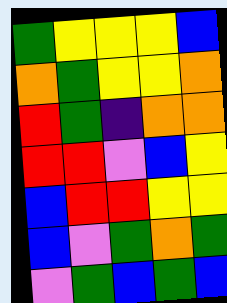[["green", "yellow", "yellow", "yellow", "blue"], ["orange", "green", "yellow", "yellow", "orange"], ["red", "green", "indigo", "orange", "orange"], ["red", "red", "violet", "blue", "yellow"], ["blue", "red", "red", "yellow", "yellow"], ["blue", "violet", "green", "orange", "green"], ["violet", "green", "blue", "green", "blue"]]